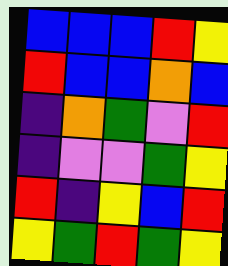[["blue", "blue", "blue", "red", "yellow"], ["red", "blue", "blue", "orange", "blue"], ["indigo", "orange", "green", "violet", "red"], ["indigo", "violet", "violet", "green", "yellow"], ["red", "indigo", "yellow", "blue", "red"], ["yellow", "green", "red", "green", "yellow"]]